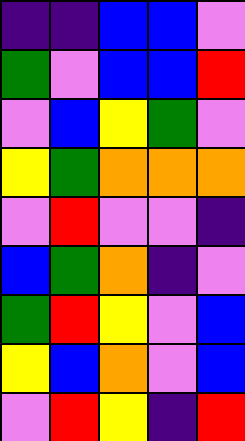[["indigo", "indigo", "blue", "blue", "violet"], ["green", "violet", "blue", "blue", "red"], ["violet", "blue", "yellow", "green", "violet"], ["yellow", "green", "orange", "orange", "orange"], ["violet", "red", "violet", "violet", "indigo"], ["blue", "green", "orange", "indigo", "violet"], ["green", "red", "yellow", "violet", "blue"], ["yellow", "blue", "orange", "violet", "blue"], ["violet", "red", "yellow", "indigo", "red"]]